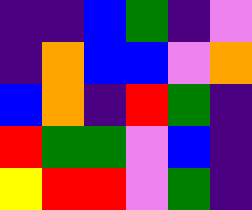[["indigo", "indigo", "blue", "green", "indigo", "violet"], ["indigo", "orange", "blue", "blue", "violet", "orange"], ["blue", "orange", "indigo", "red", "green", "indigo"], ["red", "green", "green", "violet", "blue", "indigo"], ["yellow", "red", "red", "violet", "green", "indigo"]]